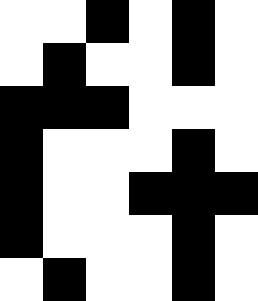[["white", "white", "black", "white", "black", "white"], ["white", "black", "white", "white", "black", "white"], ["black", "black", "black", "white", "white", "white"], ["black", "white", "white", "white", "black", "white"], ["black", "white", "white", "black", "black", "black"], ["black", "white", "white", "white", "black", "white"], ["white", "black", "white", "white", "black", "white"]]